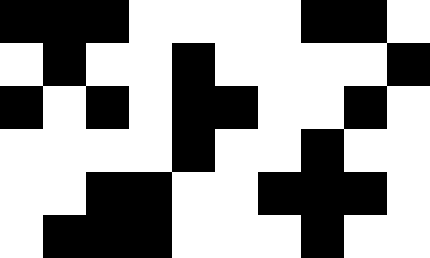[["black", "black", "black", "white", "white", "white", "white", "black", "black", "white"], ["white", "black", "white", "white", "black", "white", "white", "white", "white", "black"], ["black", "white", "black", "white", "black", "black", "white", "white", "black", "white"], ["white", "white", "white", "white", "black", "white", "white", "black", "white", "white"], ["white", "white", "black", "black", "white", "white", "black", "black", "black", "white"], ["white", "black", "black", "black", "white", "white", "white", "black", "white", "white"]]